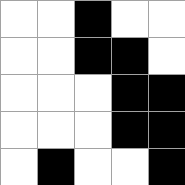[["white", "white", "black", "white", "white"], ["white", "white", "black", "black", "white"], ["white", "white", "white", "black", "black"], ["white", "white", "white", "black", "black"], ["white", "black", "white", "white", "black"]]